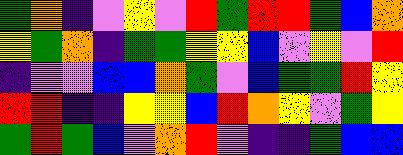[["green", "orange", "indigo", "violet", "yellow", "violet", "red", "green", "red", "red", "green", "blue", "orange"], ["yellow", "green", "orange", "indigo", "green", "green", "yellow", "yellow", "blue", "violet", "yellow", "violet", "red"], ["indigo", "violet", "violet", "blue", "blue", "orange", "green", "violet", "blue", "green", "green", "red", "yellow"], ["red", "red", "indigo", "indigo", "yellow", "yellow", "blue", "red", "orange", "yellow", "violet", "green", "yellow"], ["green", "red", "green", "blue", "violet", "orange", "red", "violet", "indigo", "indigo", "green", "blue", "blue"]]